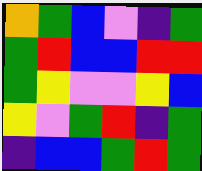[["orange", "green", "blue", "violet", "indigo", "green"], ["green", "red", "blue", "blue", "red", "red"], ["green", "yellow", "violet", "violet", "yellow", "blue"], ["yellow", "violet", "green", "red", "indigo", "green"], ["indigo", "blue", "blue", "green", "red", "green"]]